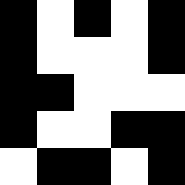[["black", "white", "black", "white", "black"], ["black", "white", "white", "white", "black"], ["black", "black", "white", "white", "white"], ["black", "white", "white", "black", "black"], ["white", "black", "black", "white", "black"]]